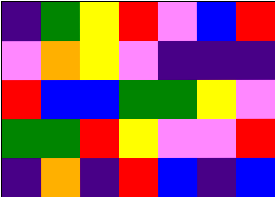[["indigo", "green", "yellow", "red", "violet", "blue", "red"], ["violet", "orange", "yellow", "violet", "indigo", "indigo", "indigo"], ["red", "blue", "blue", "green", "green", "yellow", "violet"], ["green", "green", "red", "yellow", "violet", "violet", "red"], ["indigo", "orange", "indigo", "red", "blue", "indigo", "blue"]]